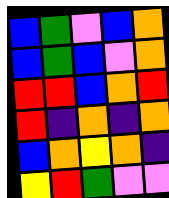[["blue", "green", "violet", "blue", "orange"], ["blue", "green", "blue", "violet", "orange"], ["red", "red", "blue", "orange", "red"], ["red", "indigo", "orange", "indigo", "orange"], ["blue", "orange", "yellow", "orange", "indigo"], ["yellow", "red", "green", "violet", "violet"]]